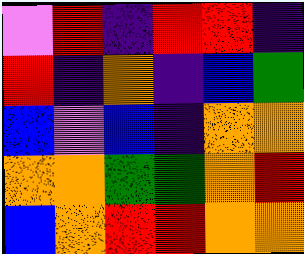[["violet", "red", "indigo", "red", "red", "indigo"], ["red", "indigo", "orange", "indigo", "blue", "green"], ["blue", "violet", "blue", "indigo", "orange", "orange"], ["orange", "orange", "green", "green", "orange", "red"], ["blue", "orange", "red", "red", "orange", "orange"]]